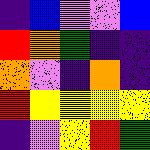[["indigo", "blue", "violet", "violet", "blue"], ["red", "orange", "green", "indigo", "indigo"], ["orange", "violet", "indigo", "orange", "indigo"], ["red", "yellow", "yellow", "yellow", "yellow"], ["indigo", "violet", "yellow", "red", "green"]]